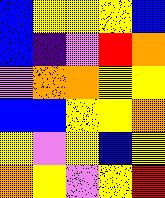[["blue", "yellow", "yellow", "yellow", "blue"], ["blue", "indigo", "violet", "red", "orange"], ["violet", "orange", "orange", "yellow", "yellow"], ["blue", "blue", "yellow", "yellow", "orange"], ["yellow", "violet", "yellow", "blue", "yellow"], ["orange", "yellow", "violet", "yellow", "red"]]